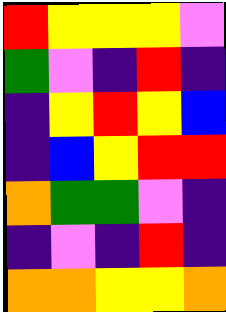[["red", "yellow", "yellow", "yellow", "violet"], ["green", "violet", "indigo", "red", "indigo"], ["indigo", "yellow", "red", "yellow", "blue"], ["indigo", "blue", "yellow", "red", "red"], ["orange", "green", "green", "violet", "indigo"], ["indigo", "violet", "indigo", "red", "indigo"], ["orange", "orange", "yellow", "yellow", "orange"]]